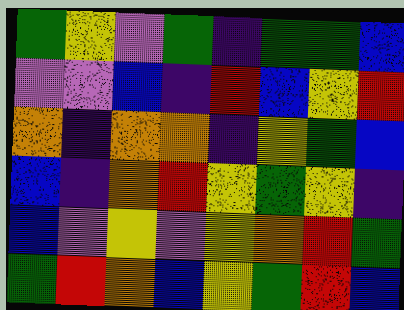[["green", "yellow", "violet", "green", "indigo", "green", "green", "blue"], ["violet", "violet", "blue", "indigo", "red", "blue", "yellow", "red"], ["orange", "indigo", "orange", "orange", "indigo", "yellow", "green", "blue"], ["blue", "indigo", "orange", "red", "yellow", "green", "yellow", "indigo"], ["blue", "violet", "yellow", "violet", "yellow", "orange", "red", "green"], ["green", "red", "orange", "blue", "yellow", "green", "red", "blue"]]